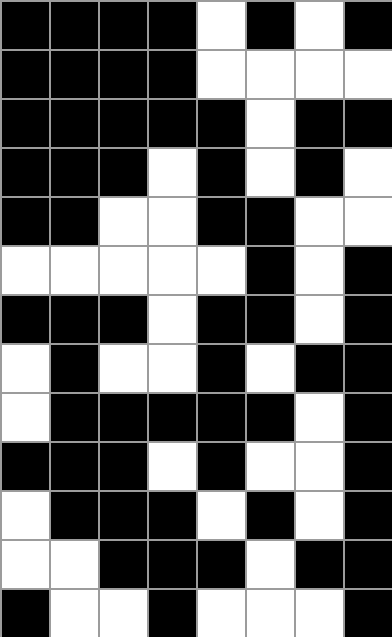[["black", "black", "black", "black", "white", "black", "white", "black"], ["black", "black", "black", "black", "white", "white", "white", "white"], ["black", "black", "black", "black", "black", "white", "black", "black"], ["black", "black", "black", "white", "black", "white", "black", "white"], ["black", "black", "white", "white", "black", "black", "white", "white"], ["white", "white", "white", "white", "white", "black", "white", "black"], ["black", "black", "black", "white", "black", "black", "white", "black"], ["white", "black", "white", "white", "black", "white", "black", "black"], ["white", "black", "black", "black", "black", "black", "white", "black"], ["black", "black", "black", "white", "black", "white", "white", "black"], ["white", "black", "black", "black", "white", "black", "white", "black"], ["white", "white", "black", "black", "black", "white", "black", "black"], ["black", "white", "white", "black", "white", "white", "white", "black"]]